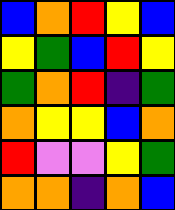[["blue", "orange", "red", "yellow", "blue"], ["yellow", "green", "blue", "red", "yellow"], ["green", "orange", "red", "indigo", "green"], ["orange", "yellow", "yellow", "blue", "orange"], ["red", "violet", "violet", "yellow", "green"], ["orange", "orange", "indigo", "orange", "blue"]]